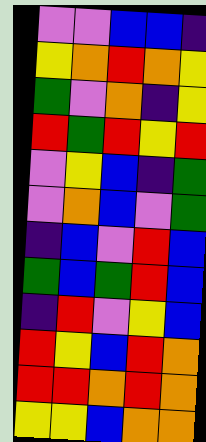[["violet", "violet", "blue", "blue", "indigo"], ["yellow", "orange", "red", "orange", "yellow"], ["green", "violet", "orange", "indigo", "yellow"], ["red", "green", "red", "yellow", "red"], ["violet", "yellow", "blue", "indigo", "green"], ["violet", "orange", "blue", "violet", "green"], ["indigo", "blue", "violet", "red", "blue"], ["green", "blue", "green", "red", "blue"], ["indigo", "red", "violet", "yellow", "blue"], ["red", "yellow", "blue", "red", "orange"], ["red", "red", "orange", "red", "orange"], ["yellow", "yellow", "blue", "orange", "orange"]]